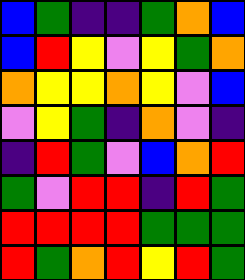[["blue", "green", "indigo", "indigo", "green", "orange", "blue"], ["blue", "red", "yellow", "violet", "yellow", "green", "orange"], ["orange", "yellow", "yellow", "orange", "yellow", "violet", "blue"], ["violet", "yellow", "green", "indigo", "orange", "violet", "indigo"], ["indigo", "red", "green", "violet", "blue", "orange", "red"], ["green", "violet", "red", "red", "indigo", "red", "green"], ["red", "red", "red", "red", "green", "green", "green"], ["red", "green", "orange", "red", "yellow", "red", "green"]]